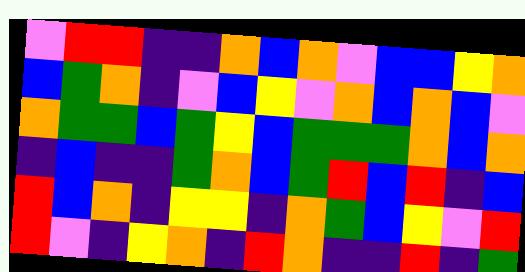[["violet", "red", "red", "indigo", "indigo", "orange", "blue", "orange", "violet", "blue", "blue", "yellow", "orange"], ["blue", "green", "orange", "indigo", "violet", "blue", "yellow", "violet", "orange", "blue", "orange", "blue", "violet"], ["orange", "green", "green", "blue", "green", "yellow", "blue", "green", "green", "green", "orange", "blue", "orange"], ["indigo", "blue", "indigo", "indigo", "green", "orange", "blue", "green", "red", "blue", "red", "indigo", "blue"], ["red", "blue", "orange", "indigo", "yellow", "yellow", "indigo", "orange", "green", "blue", "yellow", "violet", "red"], ["red", "violet", "indigo", "yellow", "orange", "indigo", "red", "orange", "indigo", "indigo", "red", "indigo", "green"]]